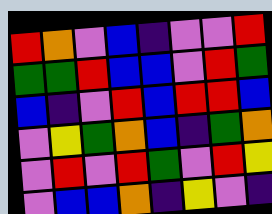[["red", "orange", "violet", "blue", "indigo", "violet", "violet", "red"], ["green", "green", "red", "blue", "blue", "violet", "red", "green"], ["blue", "indigo", "violet", "red", "blue", "red", "red", "blue"], ["violet", "yellow", "green", "orange", "blue", "indigo", "green", "orange"], ["violet", "red", "violet", "red", "green", "violet", "red", "yellow"], ["violet", "blue", "blue", "orange", "indigo", "yellow", "violet", "indigo"]]